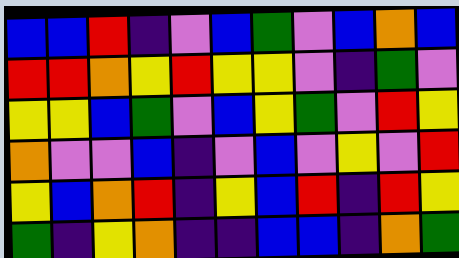[["blue", "blue", "red", "indigo", "violet", "blue", "green", "violet", "blue", "orange", "blue"], ["red", "red", "orange", "yellow", "red", "yellow", "yellow", "violet", "indigo", "green", "violet"], ["yellow", "yellow", "blue", "green", "violet", "blue", "yellow", "green", "violet", "red", "yellow"], ["orange", "violet", "violet", "blue", "indigo", "violet", "blue", "violet", "yellow", "violet", "red"], ["yellow", "blue", "orange", "red", "indigo", "yellow", "blue", "red", "indigo", "red", "yellow"], ["green", "indigo", "yellow", "orange", "indigo", "indigo", "blue", "blue", "indigo", "orange", "green"]]